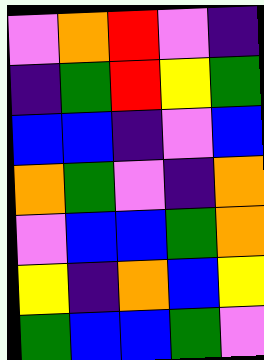[["violet", "orange", "red", "violet", "indigo"], ["indigo", "green", "red", "yellow", "green"], ["blue", "blue", "indigo", "violet", "blue"], ["orange", "green", "violet", "indigo", "orange"], ["violet", "blue", "blue", "green", "orange"], ["yellow", "indigo", "orange", "blue", "yellow"], ["green", "blue", "blue", "green", "violet"]]